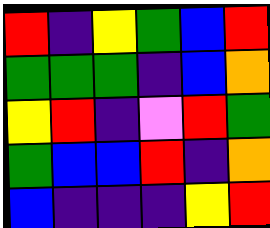[["red", "indigo", "yellow", "green", "blue", "red"], ["green", "green", "green", "indigo", "blue", "orange"], ["yellow", "red", "indigo", "violet", "red", "green"], ["green", "blue", "blue", "red", "indigo", "orange"], ["blue", "indigo", "indigo", "indigo", "yellow", "red"]]